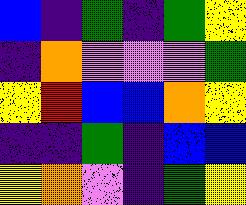[["blue", "indigo", "green", "indigo", "green", "yellow"], ["indigo", "orange", "violet", "violet", "violet", "green"], ["yellow", "red", "blue", "blue", "orange", "yellow"], ["indigo", "indigo", "green", "indigo", "blue", "blue"], ["yellow", "orange", "violet", "indigo", "green", "yellow"]]